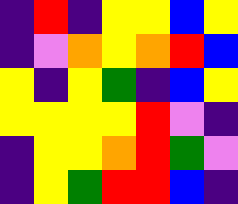[["indigo", "red", "indigo", "yellow", "yellow", "blue", "yellow"], ["indigo", "violet", "orange", "yellow", "orange", "red", "blue"], ["yellow", "indigo", "yellow", "green", "indigo", "blue", "yellow"], ["yellow", "yellow", "yellow", "yellow", "red", "violet", "indigo"], ["indigo", "yellow", "yellow", "orange", "red", "green", "violet"], ["indigo", "yellow", "green", "red", "red", "blue", "indigo"]]